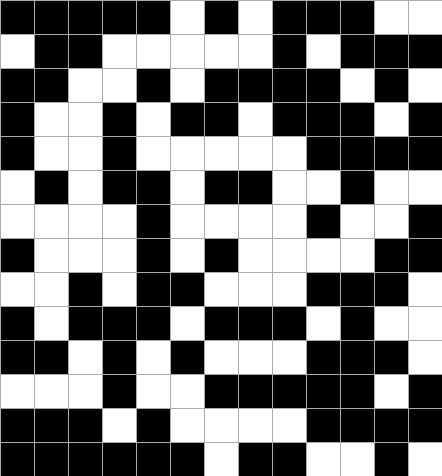[["black", "black", "black", "black", "black", "white", "black", "white", "black", "black", "black", "white", "white"], ["white", "black", "black", "white", "white", "white", "white", "white", "black", "white", "black", "black", "black"], ["black", "black", "white", "white", "black", "white", "black", "black", "black", "black", "white", "black", "white"], ["black", "white", "white", "black", "white", "black", "black", "white", "black", "black", "black", "white", "black"], ["black", "white", "white", "black", "white", "white", "white", "white", "white", "black", "black", "black", "black"], ["white", "black", "white", "black", "black", "white", "black", "black", "white", "white", "black", "white", "white"], ["white", "white", "white", "white", "black", "white", "white", "white", "white", "black", "white", "white", "black"], ["black", "white", "white", "white", "black", "white", "black", "white", "white", "white", "white", "black", "black"], ["white", "white", "black", "white", "black", "black", "white", "white", "white", "black", "black", "black", "white"], ["black", "white", "black", "black", "black", "white", "black", "black", "black", "white", "black", "white", "white"], ["black", "black", "white", "black", "white", "black", "white", "white", "white", "black", "black", "black", "white"], ["white", "white", "white", "black", "white", "white", "black", "black", "black", "black", "black", "white", "black"], ["black", "black", "black", "white", "black", "white", "white", "white", "white", "black", "black", "black", "black"], ["black", "black", "black", "black", "black", "black", "white", "black", "black", "white", "white", "black", "white"]]